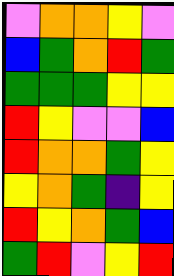[["violet", "orange", "orange", "yellow", "violet"], ["blue", "green", "orange", "red", "green"], ["green", "green", "green", "yellow", "yellow"], ["red", "yellow", "violet", "violet", "blue"], ["red", "orange", "orange", "green", "yellow"], ["yellow", "orange", "green", "indigo", "yellow"], ["red", "yellow", "orange", "green", "blue"], ["green", "red", "violet", "yellow", "red"]]